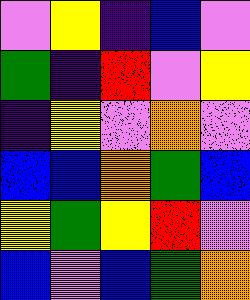[["violet", "yellow", "indigo", "blue", "violet"], ["green", "indigo", "red", "violet", "yellow"], ["indigo", "yellow", "violet", "orange", "violet"], ["blue", "blue", "orange", "green", "blue"], ["yellow", "green", "yellow", "red", "violet"], ["blue", "violet", "blue", "green", "orange"]]